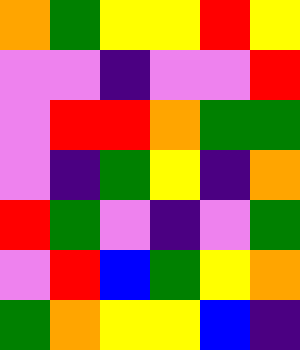[["orange", "green", "yellow", "yellow", "red", "yellow"], ["violet", "violet", "indigo", "violet", "violet", "red"], ["violet", "red", "red", "orange", "green", "green"], ["violet", "indigo", "green", "yellow", "indigo", "orange"], ["red", "green", "violet", "indigo", "violet", "green"], ["violet", "red", "blue", "green", "yellow", "orange"], ["green", "orange", "yellow", "yellow", "blue", "indigo"]]